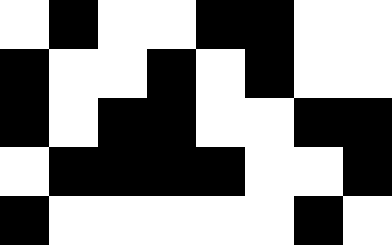[["white", "black", "white", "white", "black", "black", "white", "white"], ["black", "white", "white", "black", "white", "black", "white", "white"], ["black", "white", "black", "black", "white", "white", "black", "black"], ["white", "black", "black", "black", "black", "white", "white", "black"], ["black", "white", "white", "white", "white", "white", "black", "white"]]